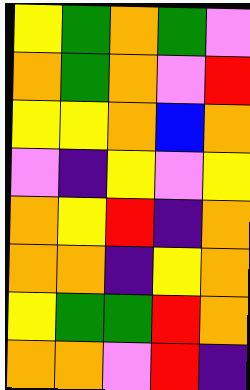[["yellow", "green", "orange", "green", "violet"], ["orange", "green", "orange", "violet", "red"], ["yellow", "yellow", "orange", "blue", "orange"], ["violet", "indigo", "yellow", "violet", "yellow"], ["orange", "yellow", "red", "indigo", "orange"], ["orange", "orange", "indigo", "yellow", "orange"], ["yellow", "green", "green", "red", "orange"], ["orange", "orange", "violet", "red", "indigo"]]